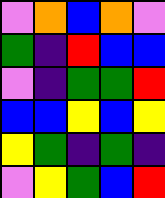[["violet", "orange", "blue", "orange", "violet"], ["green", "indigo", "red", "blue", "blue"], ["violet", "indigo", "green", "green", "red"], ["blue", "blue", "yellow", "blue", "yellow"], ["yellow", "green", "indigo", "green", "indigo"], ["violet", "yellow", "green", "blue", "red"]]